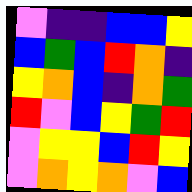[["violet", "indigo", "indigo", "blue", "blue", "yellow"], ["blue", "green", "blue", "red", "orange", "indigo"], ["yellow", "orange", "blue", "indigo", "orange", "green"], ["red", "violet", "blue", "yellow", "green", "red"], ["violet", "yellow", "yellow", "blue", "red", "yellow"], ["violet", "orange", "yellow", "orange", "violet", "blue"]]